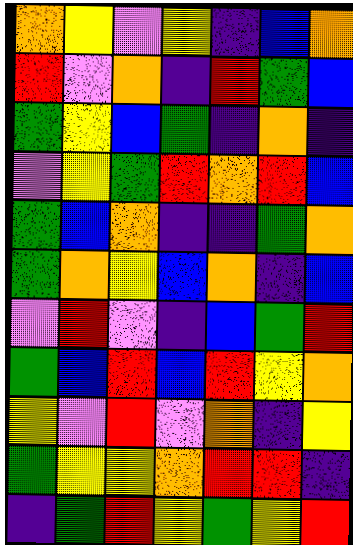[["orange", "yellow", "violet", "yellow", "indigo", "blue", "orange"], ["red", "violet", "orange", "indigo", "red", "green", "blue"], ["green", "yellow", "blue", "green", "indigo", "orange", "indigo"], ["violet", "yellow", "green", "red", "orange", "red", "blue"], ["green", "blue", "orange", "indigo", "indigo", "green", "orange"], ["green", "orange", "yellow", "blue", "orange", "indigo", "blue"], ["violet", "red", "violet", "indigo", "blue", "green", "red"], ["green", "blue", "red", "blue", "red", "yellow", "orange"], ["yellow", "violet", "red", "violet", "orange", "indigo", "yellow"], ["green", "yellow", "yellow", "orange", "red", "red", "indigo"], ["indigo", "green", "red", "yellow", "green", "yellow", "red"]]